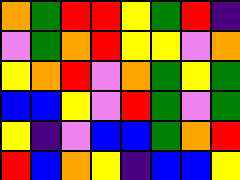[["orange", "green", "red", "red", "yellow", "green", "red", "indigo"], ["violet", "green", "orange", "red", "yellow", "yellow", "violet", "orange"], ["yellow", "orange", "red", "violet", "orange", "green", "yellow", "green"], ["blue", "blue", "yellow", "violet", "red", "green", "violet", "green"], ["yellow", "indigo", "violet", "blue", "blue", "green", "orange", "red"], ["red", "blue", "orange", "yellow", "indigo", "blue", "blue", "yellow"]]